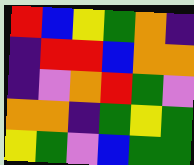[["red", "blue", "yellow", "green", "orange", "indigo"], ["indigo", "red", "red", "blue", "orange", "orange"], ["indigo", "violet", "orange", "red", "green", "violet"], ["orange", "orange", "indigo", "green", "yellow", "green"], ["yellow", "green", "violet", "blue", "green", "green"]]